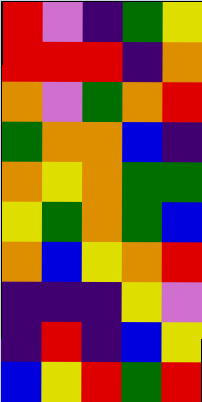[["red", "violet", "indigo", "green", "yellow"], ["red", "red", "red", "indigo", "orange"], ["orange", "violet", "green", "orange", "red"], ["green", "orange", "orange", "blue", "indigo"], ["orange", "yellow", "orange", "green", "green"], ["yellow", "green", "orange", "green", "blue"], ["orange", "blue", "yellow", "orange", "red"], ["indigo", "indigo", "indigo", "yellow", "violet"], ["indigo", "red", "indigo", "blue", "yellow"], ["blue", "yellow", "red", "green", "red"]]